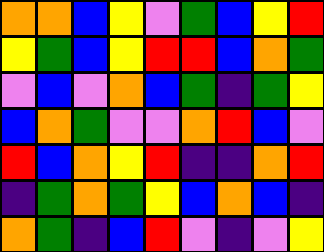[["orange", "orange", "blue", "yellow", "violet", "green", "blue", "yellow", "red"], ["yellow", "green", "blue", "yellow", "red", "red", "blue", "orange", "green"], ["violet", "blue", "violet", "orange", "blue", "green", "indigo", "green", "yellow"], ["blue", "orange", "green", "violet", "violet", "orange", "red", "blue", "violet"], ["red", "blue", "orange", "yellow", "red", "indigo", "indigo", "orange", "red"], ["indigo", "green", "orange", "green", "yellow", "blue", "orange", "blue", "indigo"], ["orange", "green", "indigo", "blue", "red", "violet", "indigo", "violet", "yellow"]]